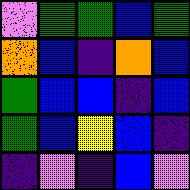[["violet", "green", "green", "blue", "green"], ["orange", "blue", "indigo", "orange", "blue"], ["green", "blue", "blue", "indigo", "blue"], ["green", "blue", "yellow", "blue", "indigo"], ["indigo", "violet", "indigo", "blue", "violet"]]